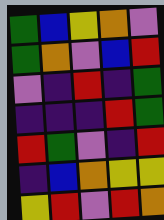[["green", "blue", "yellow", "orange", "violet"], ["green", "orange", "violet", "blue", "red"], ["violet", "indigo", "red", "indigo", "green"], ["indigo", "indigo", "indigo", "red", "green"], ["red", "green", "violet", "indigo", "red"], ["indigo", "blue", "orange", "yellow", "yellow"], ["yellow", "red", "violet", "red", "orange"]]